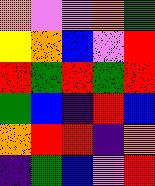[["orange", "violet", "violet", "orange", "green"], ["yellow", "orange", "blue", "violet", "red"], ["red", "green", "red", "green", "red"], ["green", "blue", "indigo", "red", "blue"], ["orange", "red", "red", "indigo", "orange"], ["indigo", "green", "blue", "violet", "red"]]